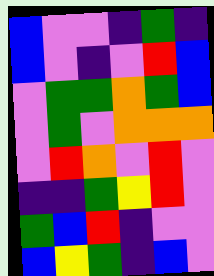[["blue", "violet", "violet", "indigo", "green", "indigo"], ["blue", "violet", "indigo", "violet", "red", "blue"], ["violet", "green", "green", "orange", "green", "blue"], ["violet", "green", "violet", "orange", "orange", "orange"], ["violet", "red", "orange", "violet", "red", "violet"], ["indigo", "indigo", "green", "yellow", "red", "violet"], ["green", "blue", "red", "indigo", "violet", "violet"], ["blue", "yellow", "green", "indigo", "blue", "violet"]]